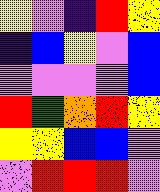[["yellow", "violet", "indigo", "red", "yellow"], ["indigo", "blue", "yellow", "violet", "blue"], ["violet", "violet", "violet", "violet", "blue"], ["red", "green", "orange", "red", "yellow"], ["yellow", "yellow", "blue", "blue", "violet"], ["violet", "red", "red", "red", "violet"]]